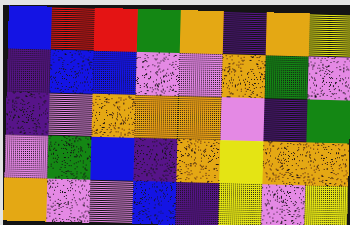[["blue", "red", "red", "green", "orange", "indigo", "orange", "yellow"], ["indigo", "blue", "blue", "violet", "violet", "orange", "green", "violet"], ["indigo", "violet", "orange", "orange", "orange", "violet", "indigo", "green"], ["violet", "green", "blue", "indigo", "orange", "yellow", "orange", "orange"], ["orange", "violet", "violet", "blue", "indigo", "yellow", "violet", "yellow"]]